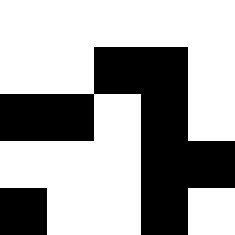[["white", "white", "white", "white", "white"], ["white", "white", "black", "black", "white"], ["black", "black", "white", "black", "white"], ["white", "white", "white", "black", "black"], ["black", "white", "white", "black", "white"]]